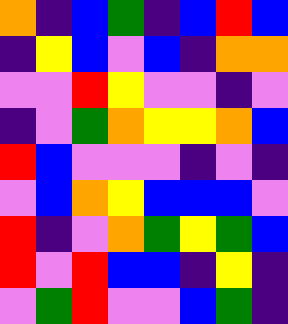[["orange", "indigo", "blue", "green", "indigo", "blue", "red", "blue"], ["indigo", "yellow", "blue", "violet", "blue", "indigo", "orange", "orange"], ["violet", "violet", "red", "yellow", "violet", "violet", "indigo", "violet"], ["indigo", "violet", "green", "orange", "yellow", "yellow", "orange", "blue"], ["red", "blue", "violet", "violet", "violet", "indigo", "violet", "indigo"], ["violet", "blue", "orange", "yellow", "blue", "blue", "blue", "violet"], ["red", "indigo", "violet", "orange", "green", "yellow", "green", "blue"], ["red", "violet", "red", "blue", "blue", "indigo", "yellow", "indigo"], ["violet", "green", "red", "violet", "violet", "blue", "green", "indigo"]]